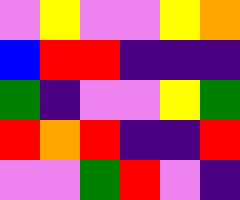[["violet", "yellow", "violet", "violet", "yellow", "orange"], ["blue", "red", "red", "indigo", "indigo", "indigo"], ["green", "indigo", "violet", "violet", "yellow", "green"], ["red", "orange", "red", "indigo", "indigo", "red"], ["violet", "violet", "green", "red", "violet", "indigo"]]